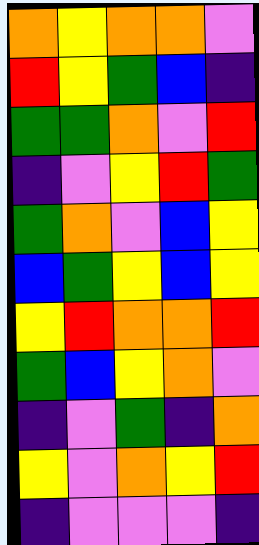[["orange", "yellow", "orange", "orange", "violet"], ["red", "yellow", "green", "blue", "indigo"], ["green", "green", "orange", "violet", "red"], ["indigo", "violet", "yellow", "red", "green"], ["green", "orange", "violet", "blue", "yellow"], ["blue", "green", "yellow", "blue", "yellow"], ["yellow", "red", "orange", "orange", "red"], ["green", "blue", "yellow", "orange", "violet"], ["indigo", "violet", "green", "indigo", "orange"], ["yellow", "violet", "orange", "yellow", "red"], ["indigo", "violet", "violet", "violet", "indigo"]]